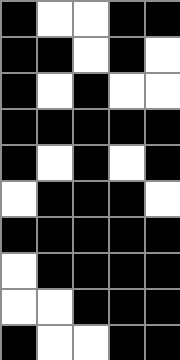[["black", "white", "white", "black", "black"], ["black", "black", "white", "black", "white"], ["black", "white", "black", "white", "white"], ["black", "black", "black", "black", "black"], ["black", "white", "black", "white", "black"], ["white", "black", "black", "black", "white"], ["black", "black", "black", "black", "black"], ["white", "black", "black", "black", "black"], ["white", "white", "black", "black", "black"], ["black", "white", "white", "black", "black"]]